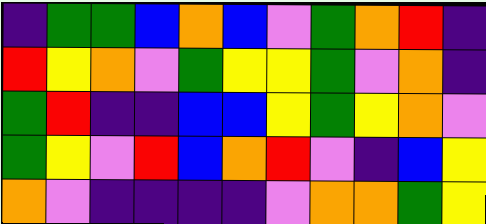[["indigo", "green", "green", "blue", "orange", "blue", "violet", "green", "orange", "red", "indigo"], ["red", "yellow", "orange", "violet", "green", "yellow", "yellow", "green", "violet", "orange", "indigo"], ["green", "red", "indigo", "indigo", "blue", "blue", "yellow", "green", "yellow", "orange", "violet"], ["green", "yellow", "violet", "red", "blue", "orange", "red", "violet", "indigo", "blue", "yellow"], ["orange", "violet", "indigo", "indigo", "indigo", "indigo", "violet", "orange", "orange", "green", "yellow"]]